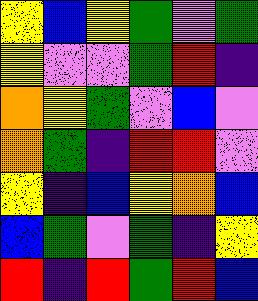[["yellow", "blue", "yellow", "green", "violet", "green"], ["yellow", "violet", "violet", "green", "red", "indigo"], ["orange", "yellow", "green", "violet", "blue", "violet"], ["orange", "green", "indigo", "red", "red", "violet"], ["yellow", "indigo", "blue", "yellow", "orange", "blue"], ["blue", "green", "violet", "green", "indigo", "yellow"], ["red", "indigo", "red", "green", "red", "blue"]]